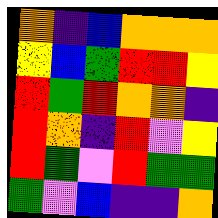[["orange", "indigo", "blue", "orange", "orange", "orange"], ["yellow", "blue", "green", "red", "red", "yellow"], ["red", "green", "red", "orange", "orange", "indigo"], ["red", "orange", "indigo", "red", "violet", "yellow"], ["red", "green", "violet", "red", "green", "green"], ["green", "violet", "blue", "indigo", "indigo", "orange"]]